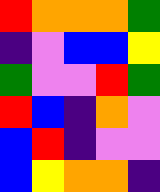[["red", "orange", "orange", "orange", "green"], ["indigo", "violet", "blue", "blue", "yellow"], ["green", "violet", "violet", "red", "green"], ["red", "blue", "indigo", "orange", "violet"], ["blue", "red", "indigo", "violet", "violet"], ["blue", "yellow", "orange", "orange", "indigo"]]